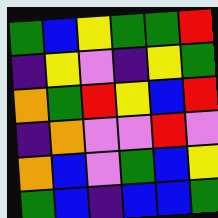[["green", "blue", "yellow", "green", "green", "red"], ["indigo", "yellow", "violet", "indigo", "yellow", "green"], ["orange", "green", "red", "yellow", "blue", "red"], ["indigo", "orange", "violet", "violet", "red", "violet"], ["orange", "blue", "violet", "green", "blue", "yellow"], ["green", "blue", "indigo", "blue", "blue", "green"]]